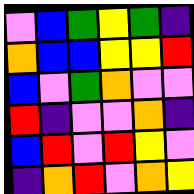[["violet", "blue", "green", "yellow", "green", "indigo"], ["orange", "blue", "blue", "yellow", "yellow", "red"], ["blue", "violet", "green", "orange", "violet", "violet"], ["red", "indigo", "violet", "violet", "orange", "indigo"], ["blue", "red", "violet", "red", "yellow", "violet"], ["indigo", "orange", "red", "violet", "orange", "yellow"]]